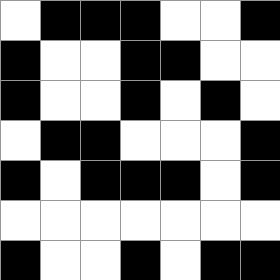[["white", "black", "black", "black", "white", "white", "black"], ["black", "white", "white", "black", "black", "white", "white"], ["black", "white", "white", "black", "white", "black", "white"], ["white", "black", "black", "white", "white", "white", "black"], ["black", "white", "black", "black", "black", "white", "black"], ["white", "white", "white", "white", "white", "white", "white"], ["black", "white", "white", "black", "white", "black", "black"]]